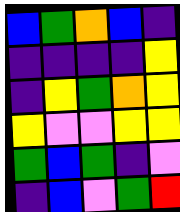[["blue", "green", "orange", "blue", "indigo"], ["indigo", "indigo", "indigo", "indigo", "yellow"], ["indigo", "yellow", "green", "orange", "yellow"], ["yellow", "violet", "violet", "yellow", "yellow"], ["green", "blue", "green", "indigo", "violet"], ["indigo", "blue", "violet", "green", "red"]]